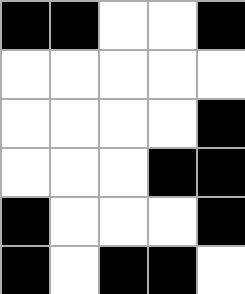[["black", "black", "white", "white", "black"], ["white", "white", "white", "white", "white"], ["white", "white", "white", "white", "black"], ["white", "white", "white", "black", "black"], ["black", "white", "white", "white", "black"], ["black", "white", "black", "black", "white"]]